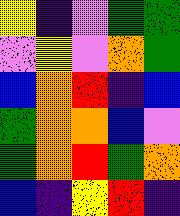[["yellow", "indigo", "violet", "green", "green"], ["violet", "yellow", "violet", "orange", "green"], ["blue", "orange", "red", "indigo", "blue"], ["green", "orange", "orange", "blue", "violet"], ["green", "orange", "red", "green", "orange"], ["blue", "indigo", "yellow", "red", "indigo"]]